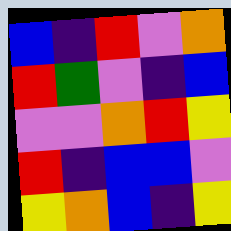[["blue", "indigo", "red", "violet", "orange"], ["red", "green", "violet", "indigo", "blue"], ["violet", "violet", "orange", "red", "yellow"], ["red", "indigo", "blue", "blue", "violet"], ["yellow", "orange", "blue", "indigo", "yellow"]]